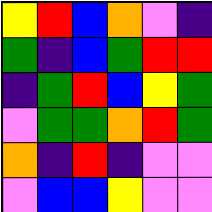[["yellow", "red", "blue", "orange", "violet", "indigo"], ["green", "indigo", "blue", "green", "red", "red"], ["indigo", "green", "red", "blue", "yellow", "green"], ["violet", "green", "green", "orange", "red", "green"], ["orange", "indigo", "red", "indigo", "violet", "violet"], ["violet", "blue", "blue", "yellow", "violet", "violet"]]